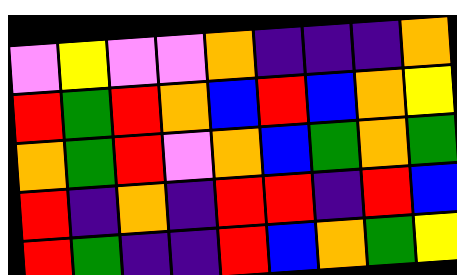[["violet", "yellow", "violet", "violet", "orange", "indigo", "indigo", "indigo", "orange"], ["red", "green", "red", "orange", "blue", "red", "blue", "orange", "yellow"], ["orange", "green", "red", "violet", "orange", "blue", "green", "orange", "green"], ["red", "indigo", "orange", "indigo", "red", "red", "indigo", "red", "blue"], ["red", "green", "indigo", "indigo", "red", "blue", "orange", "green", "yellow"]]